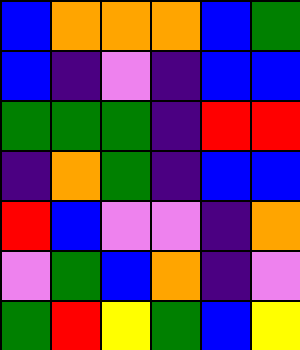[["blue", "orange", "orange", "orange", "blue", "green"], ["blue", "indigo", "violet", "indigo", "blue", "blue"], ["green", "green", "green", "indigo", "red", "red"], ["indigo", "orange", "green", "indigo", "blue", "blue"], ["red", "blue", "violet", "violet", "indigo", "orange"], ["violet", "green", "blue", "orange", "indigo", "violet"], ["green", "red", "yellow", "green", "blue", "yellow"]]